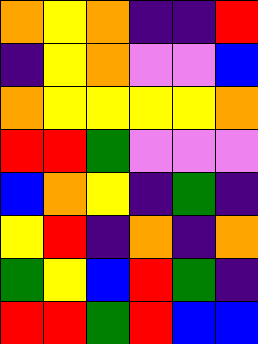[["orange", "yellow", "orange", "indigo", "indigo", "red"], ["indigo", "yellow", "orange", "violet", "violet", "blue"], ["orange", "yellow", "yellow", "yellow", "yellow", "orange"], ["red", "red", "green", "violet", "violet", "violet"], ["blue", "orange", "yellow", "indigo", "green", "indigo"], ["yellow", "red", "indigo", "orange", "indigo", "orange"], ["green", "yellow", "blue", "red", "green", "indigo"], ["red", "red", "green", "red", "blue", "blue"]]